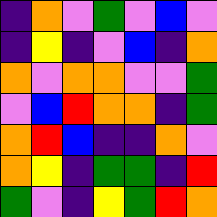[["indigo", "orange", "violet", "green", "violet", "blue", "violet"], ["indigo", "yellow", "indigo", "violet", "blue", "indigo", "orange"], ["orange", "violet", "orange", "orange", "violet", "violet", "green"], ["violet", "blue", "red", "orange", "orange", "indigo", "green"], ["orange", "red", "blue", "indigo", "indigo", "orange", "violet"], ["orange", "yellow", "indigo", "green", "green", "indigo", "red"], ["green", "violet", "indigo", "yellow", "green", "red", "orange"]]